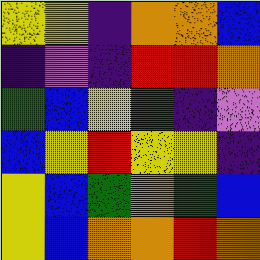[["yellow", "yellow", "indigo", "orange", "orange", "blue"], ["indigo", "violet", "indigo", "red", "red", "orange"], ["green", "blue", "yellow", "green", "indigo", "violet"], ["blue", "yellow", "red", "yellow", "yellow", "indigo"], ["yellow", "blue", "green", "orange", "green", "blue"], ["yellow", "blue", "orange", "orange", "red", "orange"]]